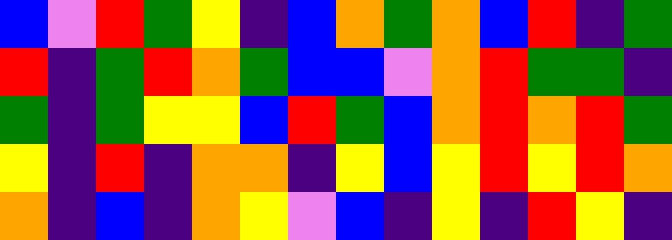[["blue", "violet", "red", "green", "yellow", "indigo", "blue", "orange", "green", "orange", "blue", "red", "indigo", "green"], ["red", "indigo", "green", "red", "orange", "green", "blue", "blue", "violet", "orange", "red", "green", "green", "indigo"], ["green", "indigo", "green", "yellow", "yellow", "blue", "red", "green", "blue", "orange", "red", "orange", "red", "green"], ["yellow", "indigo", "red", "indigo", "orange", "orange", "indigo", "yellow", "blue", "yellow", "red", "yellow", "red", "orange"], ["orange", "indigo", "blue", "indigo", "orange", "yellow", "violet", "blue", "indigo", "yellow", "indigo", "red", "yellow", "indigo"]]